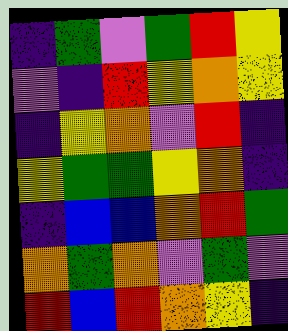[["indigo", "green", "violet", "green", "red", "yellow"], ["violet", "indigo", "red", "yellow", "orange", "yellow"], ["indigo", "yellow", "orange", "violet", "red", "indigo"], ["yellow", "green", "green", "yellow", "orange", "indigo"], ["indigo", "blue", "blue", "orange", "red", "green"], ["orange", "green", "orange", "violet", "green", "violet"], ["red", "blue", "red", "orange", "yellow", "indigo"]]